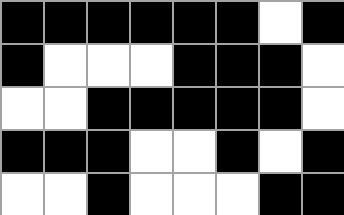[["black", "black", "black", "black", "black", "black", "white", "black"], ["black", "white", "white", "white", "black", "black", "black", "white"], ["white", "white", "black", "black", "black", "black", "black", "white"], ["black", "black", "black", "white", "white", "black", "white", "black"], ["white", "white", "black", "white", "white", "white", "black", "black"]]